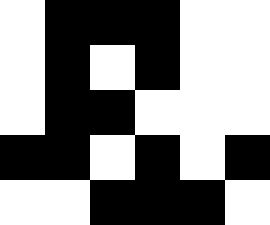[["white", "black", "black", "black", "white", "white"], ["white", "black", "white", "black", "white", "white"], ["white", "black", "black", "white", "white", "white"], ["black", "black", "white", "black", "white", "black"], ["white", "white", "black", "black", "black", "white"]]